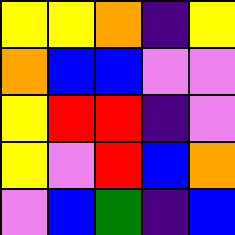[["yellow", "yellow", "orange", "indigo", "yellow"], ["orange", "blue", "blue", "violet", "violet"], ["yellow", "red", "red", "indigo", "violet"], ["yellow", "violet", "red", "blue", "orange"], ["violet", "blue", "green", "indigo", "blue"]]